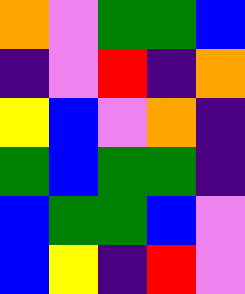[["orange", "violet", "green", "green", "blue"], ["indigo", "violet", "red", "indigo", "orange"], ["yellow", "blue", "violet", "orange", "indigo"], ["green", "blue", "green", "green", "indigo"], ["blue", "green", "green", "blue", "violet"], ["blue", "yellow", "indigo", "red", "violet"]]